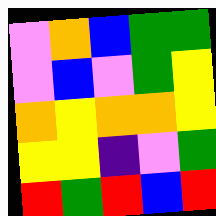[["violet", "orange", "blue", "green", "green"], ["violet", "blue", "violet", "green", "yellow"], ["orange", "yellow", "orange", "orange", "yellow"], ["yellow", "yellow", "indigo", "violet", "green"], ["red", "green", "red", "blue", "red"]]